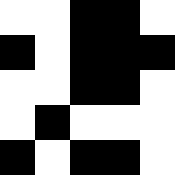[["white", "white", "black", "black", "white"], ["black", "white", "black", "black", "black"], ["white", "white", "black", "black", "white"], ["white", "black", "white", "white", "white"], ["black", "white", "black", "black", "white"]]